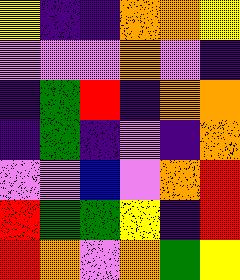[["yellow", "indigo", "indigo", "orange", "orange", "yellow"], ["violet", "violet", "violet", "orange", "violet", "indigo"], ["indigo", "green", "red", "indigo", "orange", "orange"], ["indigo", "green", "indigo", "violet", "indigo", "orange"], ["violet", "violet", "blue", "violet", "orange", "red"], ["red", "green", "green", "yellow", "indigo", "red"], ["red", "orange", "violet", "orange", "green", "yellow"]]